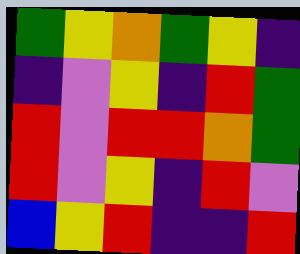[["green", "yellow", "orange", "green", "yellow", "indigo"], ["indigo", "violet", "yellow", "indigo", "red", "green"], ["red", "violet", "red", "red", "orange", "green"], ["red", "violet", "yellow", "indigo", "red", "violet"], ["blue", "yellow", "red", "indigo", "indigo", "red"]]